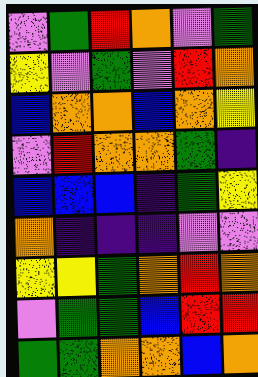[["violet", "green", "red", "orange", "violet", "green"], ["yellow", "violet", "green", "violet", "red", "orange"], ["blue", "orange", "orange", "blue", "orange", "yellow"], ["violet", "red", "orange", "orange", "green", "indigo"], ["blue", "blue", "blue", "indigo", "green", "yellow"], ["orange", "indigo", "indigo", "indigo", "violet", "violet"], ["yellow", "yellow", "green", "orange", "red", "orange"], ["violet", "green", "green", "blue", "red", "red"], ["green", "green", "orange", "orange", "blue", "orange"]]